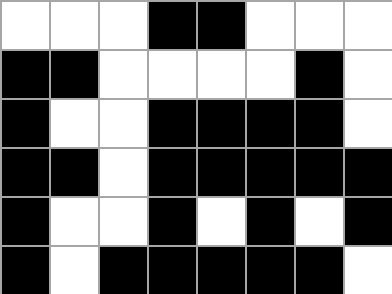[["white", "white", "white", "black", "black", "white", "white", "white"], ["black", "black", "white", "white", "white", "white", "black", "white"], ["black", "white", "white", "black", "black", "black", "black", "white"], ["black", "black", "white", "black", "black", "black", "black", "black"], ["black", "white", "white", "black", "white", "black", "white", "black"], ["black", "white", "black", "black", "black", "black", "black", "white"]]